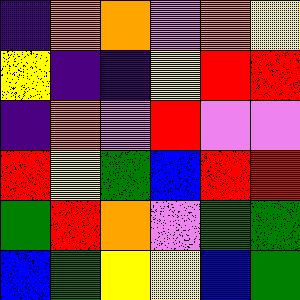[["indigo", "orange", "orange", "violet", "orange", "yellow"], ["yellow", "indigo", "indigo", "yellow", "red", "red"], ["indigo", "orange", "violet", "red", "violet", "violet"], ["red", "yellow", "green", "blue", "red", "red"], ["green", "red", "orange", "violet", "green", "green"], ["blue", "green", "yellow", "yellow", "blue", "green"]]